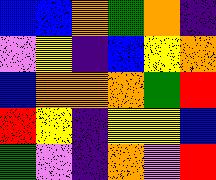[["blue", "blue", "orange", "green", "orange", "indigo"], ["violet", "yellow", "indigo", "blue", "yellow", "orange"], ["blue", "orange", "orange", "orange", "green", "red"], ["red", "yellow", "indigo", "yellow", "yellow", "blue"], ["green", "violet", "indigo", "orange", "violet", "red"]]